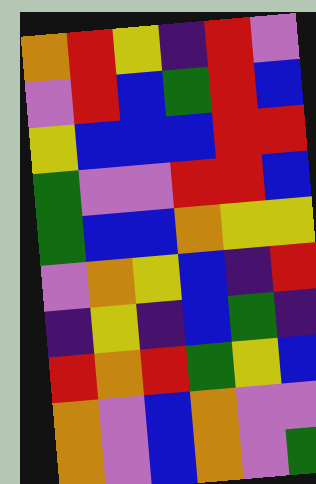[["orange", "red", "yellow", "indigo", "red", "violet"], ["violet", "red", "blue", "green", "red", "blue"], ["yellow", "blue", "blue", "blue", "red", "red"], ["green", "violet", "violet", "red", "red", "blue"], ["green", "blue", "blue", "orange", "yellow", "yellow"], ["violet", "orange", "yellow", "blue", "indigo", "red"], ["indigo", "yellow", "indigo", "blue", "green", "indigo"], ["red", "orange", "red", "green", "yellow", "blue"], ["orange", "violet", "blue", "orange", "violet", "violet"], ["orange", "violet", "blue", "orange", "violet", "green"]]